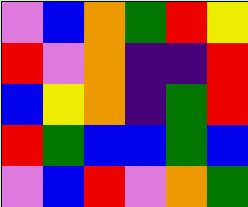[["violet", "blue", "orange", "green", "red", "yellow"], ["red", "violet", "orange", "indigo", "indigo", "red"], ["blue", "yellow", "orange", "indigo", "green", "red"], ["red", "green", "blue", "blue", "green", "blue"], ["violet", "blue", "red", "violet", "orange", "green"]]